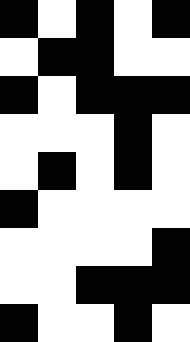[["black", "white", "black", "white", "black"], ["white", "black", "black", "white", "white"], ["black", "white", "black", "black", "black"], ["white", "white", "white", "black", "white"], ["white", "black", "white", "black", "white"], ["black", "white", "white", "white", "white"], ["white", "white", "white", "white", "black"], ["white", "white", "black", "black", "black"], ["black", "white", "white", "black", "white"]]